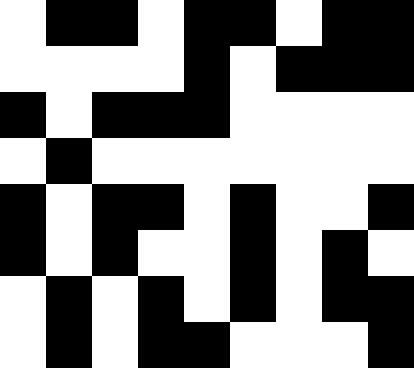[["white", "black", "black", "white", "black", "black", "white", "black", "black"], ["white", "white", "white", "white", "black", "white", "black", "black", "black"], ["black", "white", "black", "black", "black", "white", "white", "white", "white"], ["white", "black", "white", "white", "white", "white", "white", "white", "white"], ["black", "white", "black", "black", "white", "black", "white", "white", "black"], ["black", "white", "black", "white", "white", "black", "white", "black", "white"], ["white", "black", "white", "black", "white", "black", "white", "black", "black"], ["white", "black", "white", "black", "black", "white", "white", "white", "black"]]